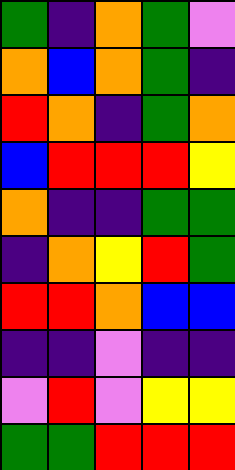[["green", "indigo", "orange", "green", "violet"], ["orange", "blue", "orange", "green", "indigo"], ["red", "orange", "indigo", "green", "orange"], ["blue", "red", "red", "red", "yellow"], ["orange", "indigo", "indigo", "green", "green"], ["indigo", "orange", "yellow", "red", "green"], ["red", "red", "orange", "blue", "blue"], ["indigo", "indigo", "violet", "indigo", "indigo"], ["violet", "red", "violet", "yellow", "yellow"], ["green", "green", "red", "red", "red"]]